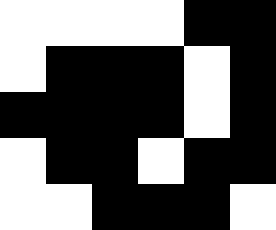[["white", "white", "white", "white", "black", "black"], ["white", "black", "black", "black", "white", "black"], ["black", "black", "black", "black", "white", "black"], ["white", "black", "black", "white", "black", "black"], ["white", "white", "black", "black", "black", "white"]]